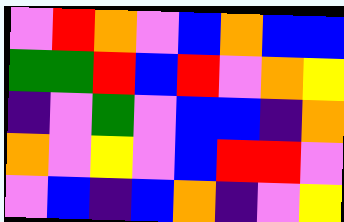[["violet", "red", "orange", "violet", "blue", "orange", "blue", "blue"], ["green", "green", "red", "blue", "red", "violet", "orange", "yellow"], ["indigo", "violet", "green", "violet", "blue", "blue", "indigo", "orange"], ["orange", "violet", "yellow", "violet", "blue", "red", "red", "violet"], ["violet", "blue", "indigo", "blue", "orange", "indigo", "violet", "yellow"]]